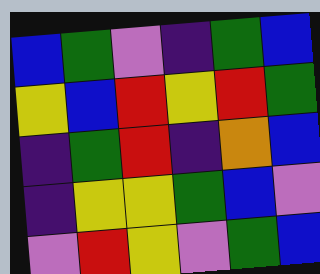[["blue", "green", "violet", "indigo", "green", "blue"], ["yellow", "blue", "red", "yellow", "red", "green"], ["indigo", "green", "red", "indigo", "orange", "blue"], ["indigo", "yellow", "yellow", "green", "blue", "violet"], ["violet", "red", "yellow", "violet", "green", "blue"]]